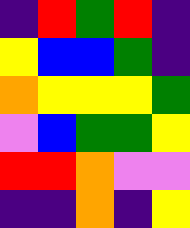[["indigo", "red", "green", "red", "indigo"], ["yellow", "blue", "blue", "green", "indigo"], ["orange", "yellow", "yellow", "yellow", "green"], ["violet", "blue", "green", "green", "yellow"], ["red", "red", "orange", "violet", "violet"], ["indigo", "indigo", "orange", "indigo", "yellow"]]